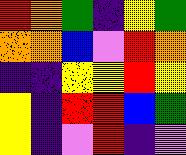[["red", "orange", "green", "indigo", "yellow", "green"], ["orange", "orange", "blue", "violet", "red", "orange"], ["indigo", "indigo", "yellow", "yellow", "red", "yellow"], ["yellow", "indigo", "red", "red", "blue", "green"], ["yellow", "indigo", "violet", "red", "indigo", "violet"]]